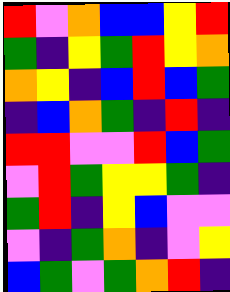[["red", "violet", "orange", "blue", "blue", "yellow", "red"], ["green", "indigo", "yellow", "green", "red", "yellow", "orange"], ["orange", "yellow", "indigo", "blue", "red", "blue", "green"], ["indigo", "blue", "orange", "green", "indigo", "red", "indigo"], ["red", "red", "violet", "violet", "red", "blue", "green"], ["violet", "red", "green", "yellow", "yellow", "green", "indigo"], ["green", "red", "indigo", "yellow", "blue", "violet", "violet"], ["violet", "indigo", "green", "orange", "indigo", "violet", "yellow"], ["blue", "green", "violet", "green", "orange", "red", "indigo"]]